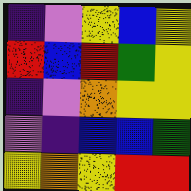[["indigo", "violet", "yellow", "blue", "yellow"], ["red", "blue", "red", "green", "yellow"], ["indigo", "violet", "orange", "yellow", "yellow"], ["violet", "indigo", "blue", "blue", "green"], ["yellow", "orange", "yellow", "red", "red"]]